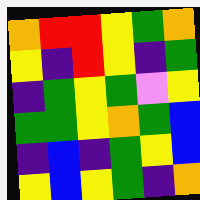[["orange", "red", "red", "yellow", "green", "orange"], ["yellow", "indigo", "red", "yellow", "indigo", "green"], ["indigo", "green", "yellow", "green", "violet", "yellow"], ["green", "green", "yellow", "orange", "green", "blue"], ["indigo", "blue", "indigo", "green", "yellow", "blue"], ["yellow", "blue", "yellow", "green", "indigo", "orange"]]